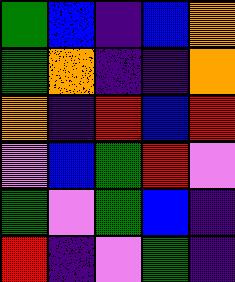[["green", "blue", "indigo", "blue", "orange"], ["green", "orange", "indigo", "indigo", "orange"], ["orange", "indigo", "red", "blue", "red"], ["violet", "blue", "green", "red", "violet"], ["green", "violet", "green", "blue", "indigo"], ["red", "indigo", "violet", "green", "indigo"]]